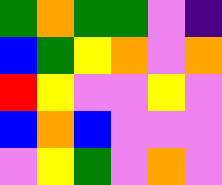[["green", "orange", "green", "green", "violet", "indigo"], ["blue", "green", "yellow", "orange", "violet", "orange"], ["red", "yellow", "violet", "violet", "yellow", "violet"], ["blue", "orange", "blue", "violet", "violet", "violet"], ["violet", "yellow", "green", "violet", "orange", "violet"]]